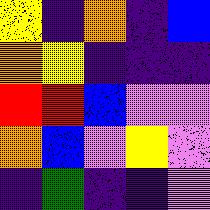[["yellow", "indigo", "orange", "indigo", "blue"], ["orange", "yellow", "indigo", "indigo", "indigo"], ["red", "red", "blue", "violet", "violet"], ["orange", "blue", "violet", "yellow", "violet"], ["indigo", "green", "indigo", "indigo", "violet"]]